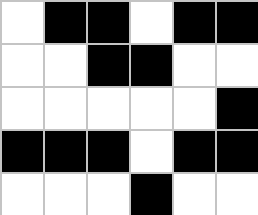[["white", "black", "black", "white", "black", "black"], ["white", "white", "black", "black", "white", "white"], ["white", "white", "white", "white", "white", "black"], ["black", "black", "black", "white", "black", "black"], ["white", "white", "white", "black", "white", "white"]]